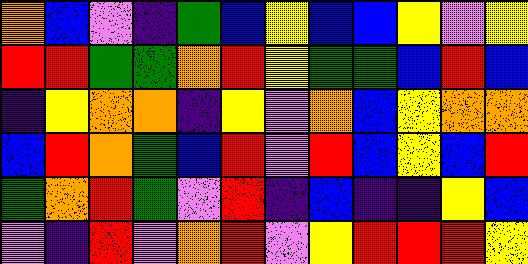[["orange", "blue", "violet", "indigo", "green", "blue", "yellow", "blue", "blue", "yellow", "violet", "yellow"], ["red", "red", "green", "green", "orange", "red", "yellow", "green", "green", "blue", "red", "blue"], ["indigo", "yellow", "orange", "orange", "indigo", "yellow", "violet", "orange", "blue", "yellow", "orange", "orange"], ["blue", "red", "orange", "green", "blue", "red", "violet", "red", "blue", "yellow", "blue", "red"], ["green", "orange", "red", "green", "violet", "red", "indigo", "blue", "indigo", "indigo", "yellow", "blue"], ["violet", "indigo", "red", "violet", "orange", "red", "violet", "yellow", "red", "red", "red", "yellow"]]